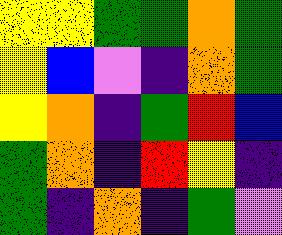[["yellow", "yellow", "green", "green", "orange", "green"], ["yellow", "blue", "violet", "indigo", "orange", "green"], ["yellow", "orange", "indigo", "green", "red", "blue"], ["green", "orange", "indigo", "red", "yellow", "indigo"], ["green", "indigo", "orange", "indigo", "green", "violet"]]